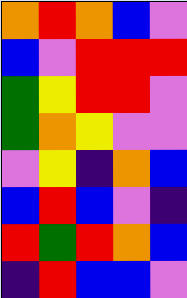[["orange", "red", "orange", "blue", "violet"], ["blue", "violet", "red", "red", "red"], ["green", "yellow", "red", "red", "violet"], ["green", "orange", "yellow", "violet", "violet"], ["violet", "yellow", "indigo", "orange", "blue"], ["blue", "red", "blue", "violet", "indigo"], ["red", "green", "red", "orange", "blue"], ["indigo", "red", "blue", "blue", "violet"]]